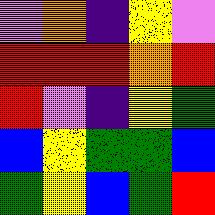[["violet", "orange", "indigo", "yellow", "violet"], ["red", "red", "red", "orange", "red"], ["red", "violet", "indigo", "yellow", "green"], ["blue", "yellow", "green", "green", "blue"], ["green", "yellow", "blue", "green", "red"]]